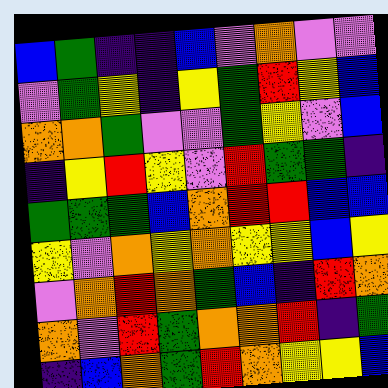[["blue", "green", "indigo", "indigo", "blue", "violet", "orange", "violet", "violet"], ["violet", "green", "yellow", "indigo", "yellow", "green", "red", "yellow", "blue"], ["orange", "orange", "green", "violet", "violet", "green", "yellow", "violet", "blue"], ["indigo", "yellow", "red", "yellow", "violet", "red", "green", "green", "indigo"], ["green", "green", "green", "blue", "orange", "red", "red", "blue", "blue"], ["yellow", "violet", "orange", "yellow", "orange", "yellow", "yellow", "blue", "yellow"], ["violet", "orange", "red", "orange", "green", "blue", "indigo", "red", "orange"], ["orange", "violet", "red", "green", "orange", "orange", "red", "indigo", "green"], ["indigo", "blue", "orange", "green", "red", "orange", "yellow", "yellow", "blue"]]